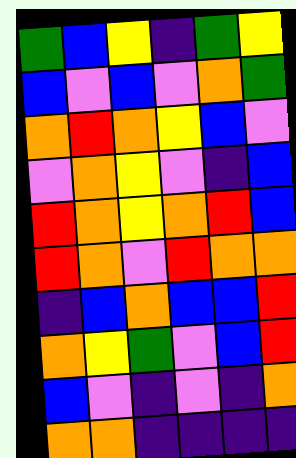[["green", "blue", "yellow", "indigo", "green", "yellow"], ["blue", "violet", "blue", "violet", "orange", "green"], ["orange", "red", "orange", "yellow", "blue", "violet"], ["violet", "orange", "yellow", "violet", "indigo", "blue"], ["red", "orange", "yellow", "orange", "red", "blue"], ["red", "orange", "violet", "red", "orange", "orange"], ["indigo", "blue", "orange", "blue", "blue", "red"], ["orange", "yellow", "green", "violet", "blue", "red"], ["blue", "violet", "indigo", "violet", "indigo", "orange"], ["orange", "orange", "indigo", "indigo", "indigo", "indigo"]]